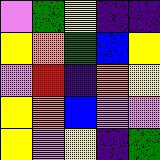[["violet", "green", "yellow", "indigo", "indigo"], ["yellow", "orange", "green", "blue", "yellow"], ["violet", "red", "indigo", "orange", "yellow"], ["yellow", "orange", "blue", "violet", "violet"], ["yellow", "violet", "yellow", "indigo", "green"]]